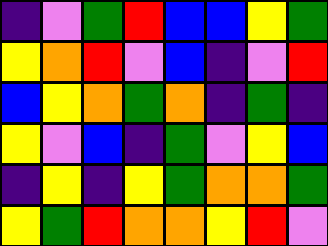[["indigo", "violet", "green", "red", "blue", "blue", "yellow", "green"], ["yellow", "orange", "red", "violet", "blue", "indigo", "violet", "red"], ["blue", "yellow", "orange", "green", "orange", "indigo", "green", "indigo"], ["yellow", "violet", "blue", "indigo", "green", "violet", "yellow", "blue"], ["indigo", "yellow", "indigo", "yellow", "green", "orange", "orange", "green"], ["yellow", "green", "red", "orange", "orange", "yellow", "red", "violet"]]